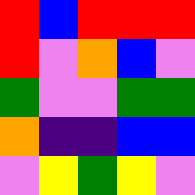[["red", "blue", "red", "red", "red"], ["red", "violet", "orange", "blue", "violet"], ["green", "violet", "violet", "green", "green"], ["orange", "indigo", "indigo", "blue", "blue"], ["violet", "yellow", "green", "yellow", "violet"]]